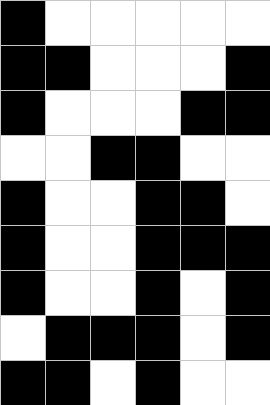[["black", "white", "white", "white", "white", "white"], ["black", "black", "white", "white", "white", "black"], ["black", "white", "white", "white", "black", "black"], ["white", "white", "black", "black", "white", "white"], ["black", "white", "white", "black", "black", "white"], ["black", "white", "white", "black", "black", "black"], ["black", "white", "white", "black", "white", "black"], ["white", "black", "black", "black", "white", "black"], ["black", "black", "white", "black", "white", "white"]]